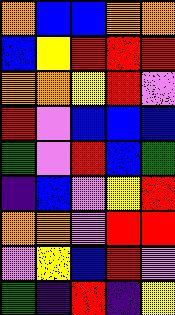[["orange", "blue", "blue", "orange", "orange"], ["blue", "yellow", "red", "red", "red"], ["orange", "orange", "yellow", "red", "violet"], ["red", "violet", "blue", "blue", "blue"], ["green", "violet", "red", "blue", "green"], ["indigo", "blue", "violet", "yellow", "red"], ["orange", "orange", "violet", "red", "red"], ["violet", "yellow", "blue", "red", "violet"], ["green", "indigo", "red", "indigo", "yellow"]]